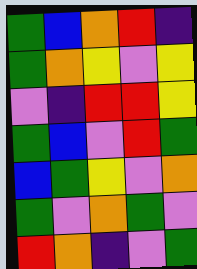[["green", "blue", "orange", "red", "indigo"], ["green", "orange", "yellow", "violet", "yellow"], ["violet", "indigo", "red", "red", "yellow"], ["green", "blue", "violet", "red", "green"], ["blue", "green", "yellow", "violet", "orange"], ["green", "violet", "orange", "green", "violet"], ["red", "orange", "indigo", "violet", "green"]]